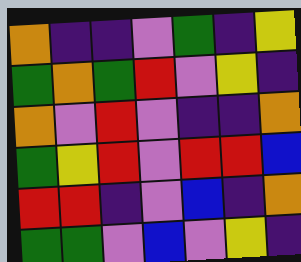[["orange", "indigo", "indigo", "violet", "green", "indigo", "yellow"], ["green", "orange", "green", "red", "violet", "yellow", "indigo"], ["orange", "violet", "red", "violet", "indigo", "indigo", "orange"], ["green", "yellow", "red", "violet", "red", "red", "blue"], ["red", "red", "indigo", "violet", "blue", "indigo", "orange"], ["green", "green", "violet", "blue", "violet", "yellow", "indigo"]]